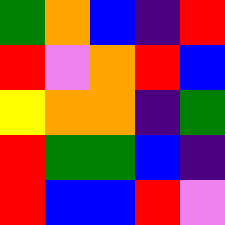[["green", "orange", "blue", "indigo", "red"], ["red", "violet", "orange", "red", "blue"], ["yellow", "orange", "orange", "indigo", "green"], ["red", "green", "green", "blue", "indigo"], ["red", "blue", "blue", "red", "violet"]]